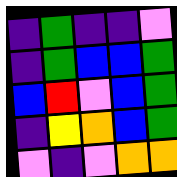[["indigo", "green", "indigo", "indigo", "violet"], ["indigo", "green", "blue", "blue", "green"], ["blue", "red", "violet", "blue", "green"], ["indigo", "yellow", "orange", "blue", "green"], ["violet", "indigo", "violet", "orange", "orange"]]